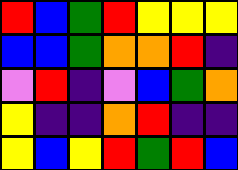[["red", "blue", "green", "red", "yellow", "yellow", "yellow"], ["blue", "blue", "green", "orange", "orange", "red", "indigo"], ["violet", "red", "indigo", "violet", "blue", "green", "orange"], ["yellow", "indigo", "indigo", "orange", "red", "indigo", "indigo"], ["yellow", "blue", "yellow", "red", "green", "red", "blue"]]